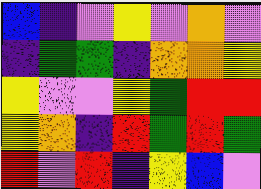[["blue", "indigo", "violet", "yellow", "violet", "orange", "violet"], ["indigo", "green", "green", "indigo", "orange", "orange", "yellow"], ["yellow", "violet", "violet", "yellow", "green", "red", "red"], ["yellow", "orange", "indigo", "red", "green", "red", "green"], ["red", "violet", "red", "indigo", "yellow", "blue", "violet"]]